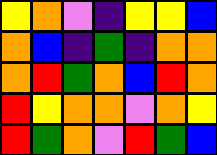[["yellow", "orange", "violet", "indigo", "yellow", "yellow", "blue"], ["orange", "blue", "indigo", "green", "indigo", "orange", "orange"], ["orange", "red", "green", "orange", "blue", "red", "orange"], ["red", "yellow", "orange", "orange", "violet", "orange", "yellow"], ["red", "green", "orange", "violet", "red", "green", "blue"]]